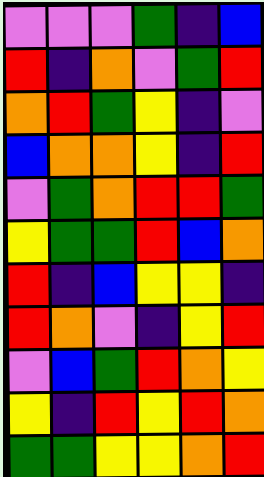[["violet", "violet", "violet", "green", "indigo", "blue"], ["red", "indigo", "orange", "violet", "green", "red"], ["orange", "red", "green", "yellow", "indigo", "violet"], ["blue", "orange", "orange", "yellow", "indigo", "red"], ["violet", "green", "orange", "red", "red", "green"], ["yellow", "green", "green", "red", "blue", "orange"], ["red", "indigo", "blue", "yellow", "yellow", "indigo"], ["red", "orange", "violet", "indigo", "yellow", "red"], ["violet", "blue", "green", "red", "orange", "yellow"], ["yellow", "indigo", "red", "yellow", "red", "orange"], ["green", "green", "yellow", "yellow", "orange", "red"]]